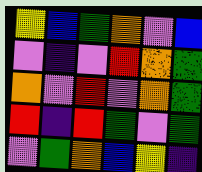[["yellow", "blue", "green", "orange", "violet", "blue"], ["violet", "indigo", "violet", "red", "orange", "green"], ["orange", "violet", "red", "violet", "orange", "green"], ["red", "indigo", "red", "green", "violet", "green"], ["violet", "green", "orange", "blue", "yellow", "indigo"]]